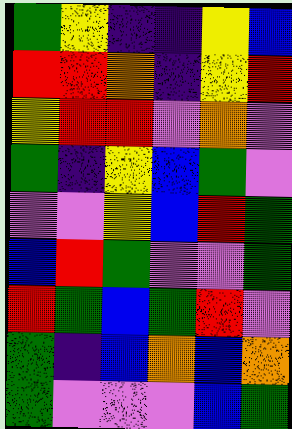[["green", "yellow", "indigo", "indigo", "yellow", "blue"], ["red", "red", "orange", "indigo", "yellow", "red"], ["yellow", "red", "red", "violet", "orange", "violet"], ["green", "indigo", "yellow", "blue", "green", "violet"], ["violet", "violet", "yellow", "blue", "red", "green"], ["blue", "red", "green", "violet", "violet", "green"], ["red", "green", "blue", "green", "red", "violet"], ["green", "indigo", "blue", "orange", "blue", "orange"], ["green", "violet", "violet", "violet", "blue", "green"]]